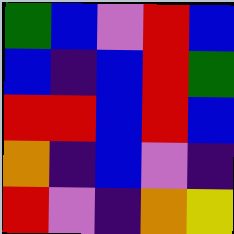[["green", "blue", "violet", "red", "blue"], ["blue", "indigo", "blue", "red", "green"], ["red", "red", "blue", "red", "blue"], ["orange", "indigo", "blue", "violet", "indigo"], ["red", "violet", "indigo", "orange", "yellow"]]